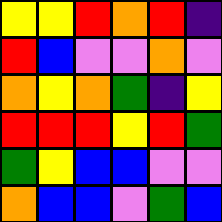[["yellow", "yellow", "red", "orange", "red", "indigo"], ["red", "blue", "violet", "violet", "orange", "violet"], ["orange", "yellow", "orange", "green", "indigo", "yellow"], ["red", "red", "red", "yellow", "red", "green"], ["green", "yellow", "blue", "blue", "violet", "violet"], ["orange", "blue", "blue", "violet", "green", "blue"]]